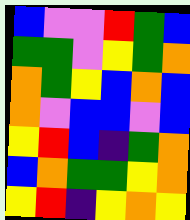[["blue", "violet", "violet", "red", "green", "blue"], ["green", "green", "violet", "yellow", "green", "orange"], ["orange", "green", "yellow", "blue", "orange", "blue"], ["orange", "violet", "blue", "blue", "violet", "blue"], ["yellow", "red", "blue", "indigo", "green", "orange"], ["blue", "orange", "green", "green", "yellow", "orange"], ["yellow", "red", "indigo", "yellow", "orange", "yellow"]]